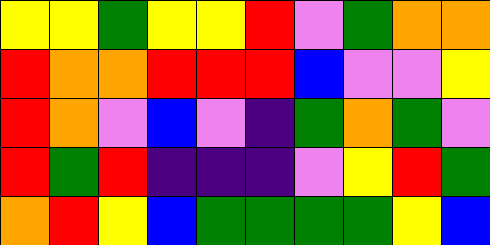[["yellow", "yellow", "green", "yellow", "yellow", "red", "violet", "green", "orange", "orange"], ["red", "orange", "orange", "red", "red", "red", "blue", "violet", "violet", "yellow"], ["red", "orange", "violet", "blue", "violet", "indigo", "green", "orange", "green", "violet"], ["red", "green", "red", "indigo", "indigo", "indigo", "violet", "yellow", "red", "green"], ["orange", "red", "yellow", "blue", "green", "green", "green", "green", "yellow", "blue"]]